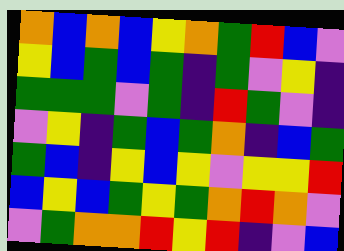[["orange", "blue", "orange", "blue", "yellow", "orange", "green", "red", "blue", "violet"], ["yellow", "blue", "green", "blue", "green", "indigo", "green", "violet", "yellow", "indigo"], ["green", "green", "green", "violet", "green", "indigo", "red", "green", "violet", "indigo"], ["violet", "yellow", "indigo", "green", "blue", "green", "orange", "indigo", "blue", "green"], ["green", "blue", "indigo", "yellow", "blue", "yellow", "violet", "yellow", "yellow", "red"], ["blue", "yellow", "blue", "green", "yellow", "green", "orange", "red", "orange", "violet"], ["violet", "green", "orange", "orange", "red", "yellow", "red", "indigo", "violet", "blue"]]